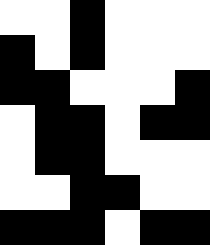[["white", "white", "black", "white", "white", "white"], ["black", "white", "black", "white", "white", "white"], ["black", "black", "white", "white", "white", "black"], ["white", "black", "black", "white", "black", "black"], ["white", "black", "black", "white", "white", "white"], ["white", "white", "black", "black", "white", "white"], ["black", "black", "black", "white", "black", "black"]]